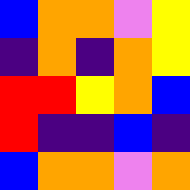[["blue", "orange", "orange", "violet", "yellow"], ["indigo", "orange", "indigo", "orange", "yellow"], ["red", "red", "yellow", "orange", "blue"], ["red", "indigo", "indigo", "blue", "indigo"], ["blue", "orange", "orange", "violet", "orange"]]